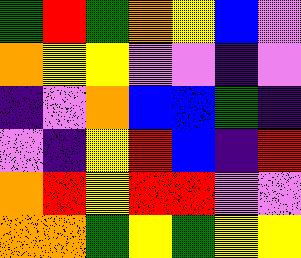[["green", "red", "green", "orange", "yellow", "blue", "violet"], ["orange", "yellow", "yellow", "violet", "violet", "indigo", "violet"], ["indigo", "violet", "orange", "blue", "blue", "green", "indigo"], ["violet", "indigo", "yellow", "red", "blue", "indigo", "red"], ["orange", "red", "yellow", "red", "red", "violet", "violet"], ["orange", "orange", "green", "yellow", "green", "yellow", "yellow"]]